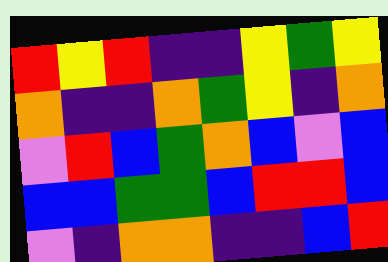[["red", "yellow", "red", "indigo", "indigo", "yellow", "green", "yellow"], ["orange", "indigo", "indigo", "orange", "green", "yellow", "indigo", "orange"], ["violet", "red", "blue", "green", "orange", "blue", "violet", "blue"], ["blue", "blue", "green", "green", "blue", "red", "red", "blue"], ["violet", "indigo", "orange", "orange", "indigo", "indigo", "blue", "red"]]